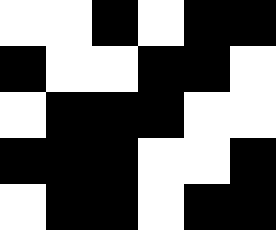[["white", "white", "black", "white", "black", "black"], ["black", "white", "white", "black", "black", "white"], ["white", "black", "black", "black", "white", "white"], ["black", "black", "black", "white", "white", "black"], ["white", "black", "black", "white", "black", "black"]]